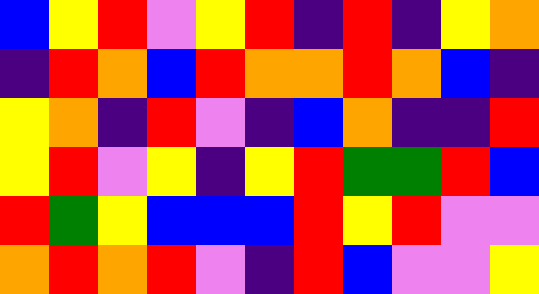[["blue", "yellow", "red", "violet", "yellow", "red", "indigo", "red", "indigo", "yellow", "orange"], ["indigo", "red", "orange", "blue", "red", "orange", "orange", "red", "orange", "blue", "indigo"], ["yellow", "orange", "indigo", "red", "violet", "indigo", "blue", "orange", "indigo", "indigo", "red"], ["yellow", "red", "violet", "yellow", "indigo", "yellow", "red", "green", "green", "red", "blue"], ["red", "green", "yellow", "blue", "blue", "blue", "red", "yellow", "red", "violet", "violet"], ["orange", "red", "orange", "red", "violet", "indigo", "red", "blue", "violet", "violet", "yellow"]]